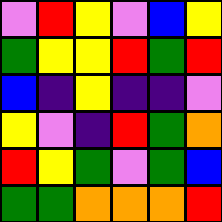[["violet", "red", "yellow", "violet", "blue", "yellow"], ["green", "yellow", "yellow", "red", "green", "red"], ["blue", "indigo", "yellow", "indigo", "indigo", "violet"], ["yellow", "violet", "indigo", "red", "green", "orange"], ["red", "yellow", "green", "violet", "green", "blue"], ["green", "green", "orange", "orange", "orange", "red"]]